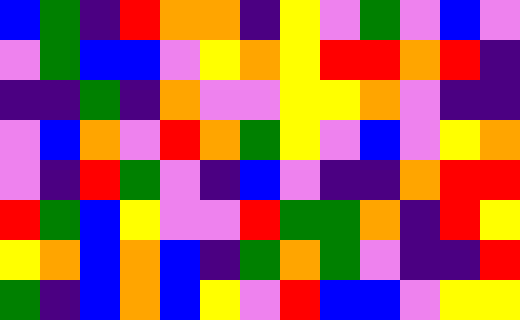[["blue", "green", "indigo", "red", "orange", "orange", "indigo", "yellow", "violet", "green", "violet", "blue", "violet"], ["violet", "green", "blue", "blue", "violet", "yellow", "orange", "yellow", "red", "red", "orange", "red", "indigo"], ["indigo", "indigo", "green", "indigo", "orange", "violet", "violet", "yellow", "yellow", "orange", "violet", "indigo", "indigo"], ["violet", "blue", "orange", "violet", "red", "orange", "green", "yellow", "violet", "blue", "violet", "yellow", "orange"], ["violet", "indigo", "red", "green", "violet", "indigo", "blue", "violet", "indigo", "indigo", "orange", "red", "red"], ["red", "green", "blue", "yellow", "violet", "violet", "red", "green", "green", "orange", "indigo", "red", "yellow"], ["yellow", "orange", "blue", "orange", "blue", "indigo", "green", "orange", "green", "violet", "indigo", "indigo", "red"], ["green", "indigo", "blue", "orange", "blue", "yellow", "violet", "red", "blue", "blue", "violet", "yellow", "yellow"]]